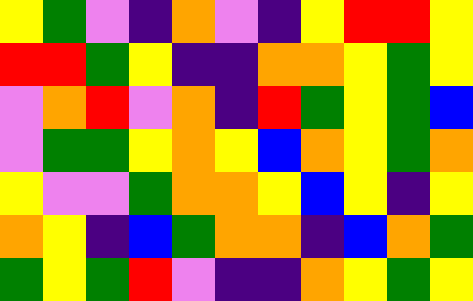[["yellow", "green", "violet", "indigo", "orange", "violet", "indigo", "yellow", "red", "red", "yellow"], ["red", "red", "green", "yellow", "indigo", "indigo", "orange", "orange", "yellow", "green", "yellow"], ["violet", "orange", "red", "violet", "orange", "indigo", "red", "green", "yellow", "green", "blue"], ["violet", "green", "green", "yellow", "orange", "yellow", "blue", "orange", "yellow", "green", "orange"], ["yellow", "violet", "violet", "green", "orange", "orange", "yellow", "blue", "yellow", "indigo", "yellow"], ["orange", "yellow", "indigo", "blue", "green", "orange", "orange", "indigo", "blue", "orange", "green"], ["green", "yellow", "green", "red", "violet", "indigo", "indigo", "orange", "yellow", "green", "yellow"]]